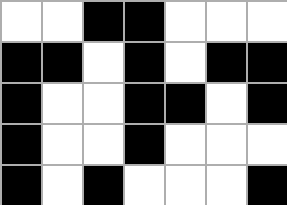[["white", "white", "black", "black", "white", "white", "white"], ["black", "black", "white", "black", "white", "black", "black"], ["black", "white", "white", "black", "black", "white", "black"], ["black", "white", "white", "black", "white", "white", "white"], ["black", "white", "black", "white", "white", "white", "black"]]